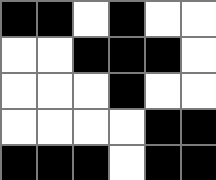[["black", "black", "white", "black", "white", "white"], ["white", "white", "black", "black", "black", "white"], ["white", "white", "white", "black", "white", "white"], ["white", "white", "white", "white", "black", "black"], ["black", "black", "black", "white", "black", "black"]]